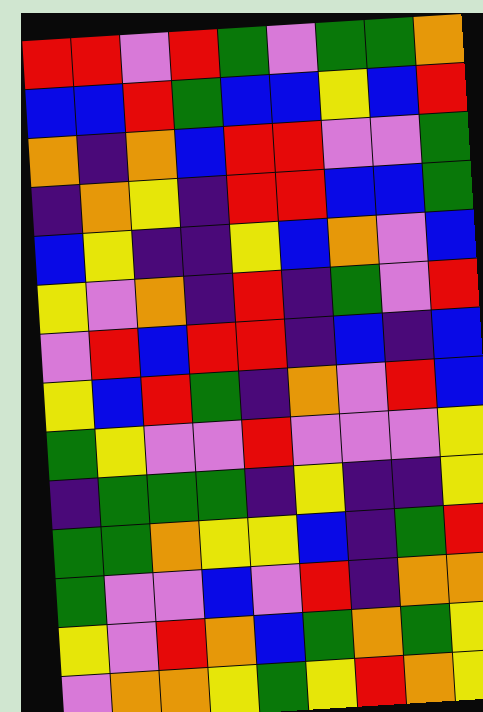[["red", "red", "violet", "red", "green", "violet", "green", "green", "orange"], ["blue", "blue", "red", "green", "blue", "blue", "yellow", "blue", "red"], ["orange", "indigo", "orange", "blue", "red", "red", "violet", "violet", "green"], ["indigo", "orange", "yellow", "indigo", "red", "red", "blue", "blue", "green"], ["blue", "yellow", "indigo", "indigo", "yellow", "blue", "orange", "violet", "blue"], ["yellow", "violet", "orange", "indigo", "red", "indigo", "green", "violet", "red"], ["violet", "red", "blue", "red", "red", "indigo", "blue", "indigo", "blue"], ["yellow", "blue", "red", "green", "indigo", "orange", "violet", "red", "blue"], ["green", "yellow", "violet", "violet", "red", "violet", "violet", "violet", "yellow"], ["indigo", "green", "green", "green", "indigo", "yellow", "indigo", "indigo", "yellow"], ["green", "green", "orange", "yellow", "yellow", "blue", "indigo", "green", "red"], ["green", "violet", "violet", "blue", "violet", "red", "indigo", "orange", "orange"], ["yellow", "violet", "red", "orange", "blue", "green", "orange", "green", "yellow"], ["violet", "orange", "orange", "yellow", "green", "yellow", "red", "orange", "yellow"]]